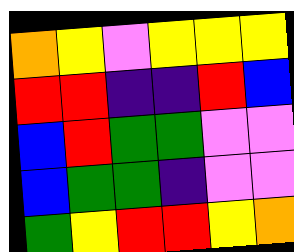[["orange", "yellow", "violet", "yellow", "yellow", "yellow"], ["red", "red", "indigo", "indigo", "red", "blue"], ["blue", "red", "green", "green", "violet", "violet"], ["blue", "green", "green", "indigo", "violet", "violet"], ["green", "yellow", "red", "red", "yellow", "orange"]]